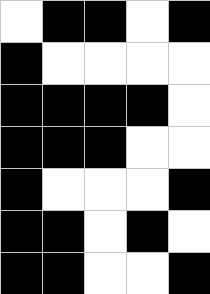[["white", "black", "black", "white", "black"], ["black", "white", "white", "white", "white"], ["black", "black", "black", "black", "white"], ["black", "black", "black", "white", "white"], ["black", "white", "white", "white", "black"], ["black", "black", "white", "black", "white"], ["black", "black", "white", "white", "black"]]